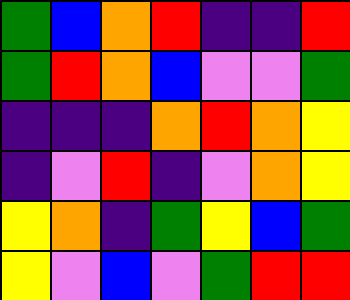[["green", "blue", "orange", "red", "indigo", "indigo", "red"], ["green", "red", "orange", "blue", "violet", "violet", "green"], ["indigo", "indigo", "indigo", "orange", "red", "orange", "yellow"], ["indigo", "violet", "red", "indigo", "violet", "orange", "yellow"], ["yellow", "orange", "indigo", "green", "yellow", "blue", "green"], ["yellow", "violet", "blue", "violet", "green", "red", "red"]]